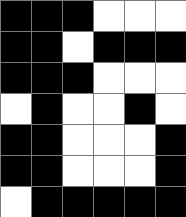[["black", "black", "black", "white", "white", "white"], ["black", "black", "white", "black", "black", "black"], ["black", "black", "black", "white", "white", "white"], ["white", "black", "white", "white", "black", "white"], ["black", "black", "white", "white", "white", "black"], ["black", "black", "white", "white", "white", "black"], ["white", "black", "black", "black", "black", "black"]]